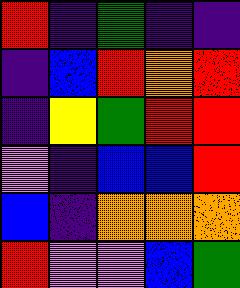[["red", "indigo", "green", "indigo", "indigo"], ["indigo", "blue", "red", "orange", "red"], ["indigo", "yellow", "green", "red", "red"], ["violet", "indigo", "blue", "blue", "red"], ["blue", "indigo", "orange", "orange", "orange"], ["red", "violet", "violet", "blue", "green"]]